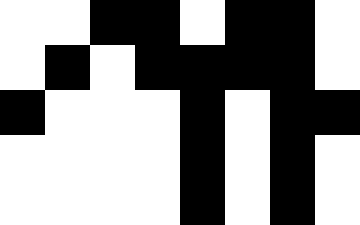[["white", "white", "black", "black", "white", "black", "black", "white"], ["white", "black", "white", "black", "black", "black", "black", "white"], ["black", "white", "white", "white", "black", "white", "black", "black"], ["white", "white", "white", "white", "black", "white", "black", "white"], ["white", "white", "white", "white", "black", "white", "black", "white"]]